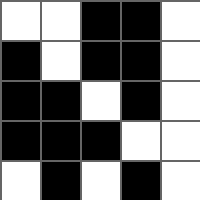[["white", "white", "black", "black", "white"], ["black", "white", "black", "black", "white"], ["black", "black", "white", "black", "white"], ["black", "black", "black", "white", "white"], ["white", "black", "white", "black", "white"]]